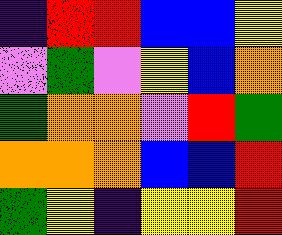[["indigo", "red", "red", "blue", "blue", "yellow"], ["violet", "green", "violet", "yellow", "blue", "orange"], ["green", "orange", "orange", "violet", "red", "green"], ["orange", "orange", "orange", "blue", "blue", "red"], ["green", "yellow", "indigo", "yellow", "yellow", "red"]]